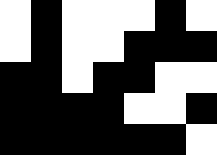[["white", "black", "white", "white", "white", "black", "white"], ["white", "black", "white", "white", "black", "black", "black"], ["black", "black", "white", "black", "black", "white", "white"], ["black", "black", "black", "black", "white", "white", "black"], ["black", "black", "black", "black", "black", "black", "white"]]